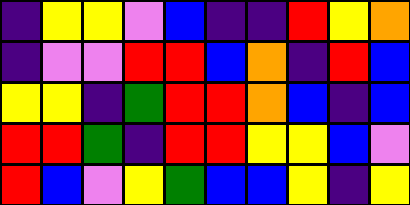[["indigo", "yellow", "yellow", "violet", "blue", "indigo", "indigo", "red", "yellow", "orange"], ["indigo", "violet", "violet", "red", "red", "blue", "orange", "indigo", "red", "blue"], ["yellow", "yellow", "indigo", "green", "red", "red", "orange", "blue", "indigo", "blue"], ["red", "red", "green", "indigo", "red", "red", "yellow", "yellow", "blue", "violet"], ["red", "blue", "violet", "yellow", "green", "blue", "blue", "yellow", "indigo", "yellow"]]